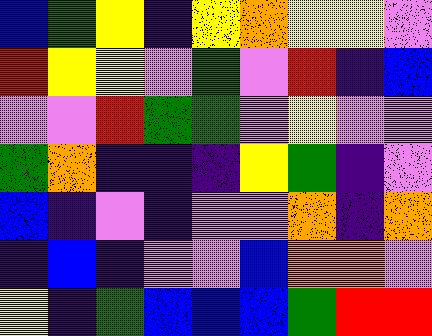[["blue", "green", "yellow", "indigo", "yellow", "orange", "yellow", "yellow", "violet"], ["red", "yellow", "yellow", "violet", "green", "violet", "red", "indigo", "blue"], ["violet", "violet", "red", "green", "green", "violet", "yellow", "violet", "violet"], ["green", "orange", "indigo", "indigo", "indigo", "yellow", "green", "indigo", "violet"], ["blue", "indigo", "violet", "indigo", "violet", "violet", "orange", "indigo", "orange"], ["indigo", "blue", "indigo", "violet", "violet", "blue", "orange", "orange", "violet"], ["yellow", "indigo", "green", "blue", "blue", "blue", "green", "red", "red"]]